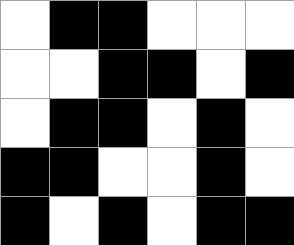[["white", "black", "black", "white", "white", "white"], ["white", "white", "black", "black", "white", "black"], ["white", "black", "black", "white", "black", "white"], ["black", "black", "white", "white", "black", "white"], ["black", "white", "black", "white", "black", "black"]]